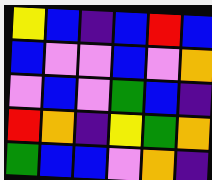[["yellow", "blue", "indigo", "blue", "red", "blue"], ["blue", "violet", "violet", "blue", "violet", "orange"], ["violet", "blue", "violet", "green", "blue", "indigo"], ["red", "orange", "indigo", "yellow", "green", "orange"], ["green", "blue", "blue", "violet", "orange", "indigo"]]